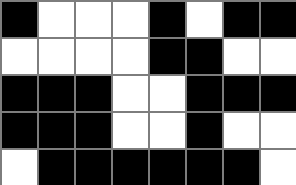[["black", "white", "white", "white", "black", "white", "black", "black"], ["white", "white", "white", "white", "black", "black", "white", "white"], ["black", "black", "black", "white", "white", "black", "black", "black"], ["black", "black", "black", "white", "white", "black", "white", "white"], ["white", "black", "black", "black", "black", "black", "black", "white"]]